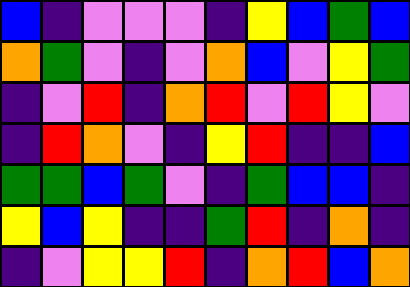[["blue", "indigo", "violet", "violet", "violet", "indigo", "yellow", "blue", "green", "blue"], ["orange", "green", "violet", "indigo", "violet", "orange", "blue", "violet", "yellow", "green"], ["indigo", "violet", "red", "indigo", "orange", "red", "violet", "red", "yellow", "violet"], ["indigo", "red", "orange", "violet", "indigo", "yellow", "red", "indigo", "indigo", "blue"], ["green", "green", "blue", "green", "violet", "indigo", "green", "blue", "blue", "indigo"], ["yellow", "blue", "yellow", "indigo", "indigo", "green", "red", "indigo", "orange", "indigo"], ["indigo", "violet", "yellow", "yellow", "red", "indigo", "orange", "red", "blue", "orange"]]